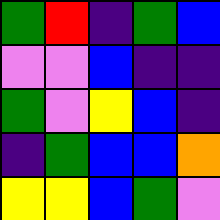[["green", "red", "indigo", "green", "blue"], ["violet", "violet", "blue", "indigo", "indigo"], ["green", "violet", "yellow", "blue", "indigo"], ["indigo", "green", "blue", "blue", "orange"], ["yellow", "yellow", "blue", "green", "violet"]]